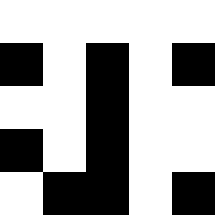[["white", "white", "white", "white", "white"], ["black", "white", "black", "white", "black"], ["white", "white", "black", "white", "white"], ["black", "white", "black", "white", "white"], ["white", "black", "black", "white", "black"]]